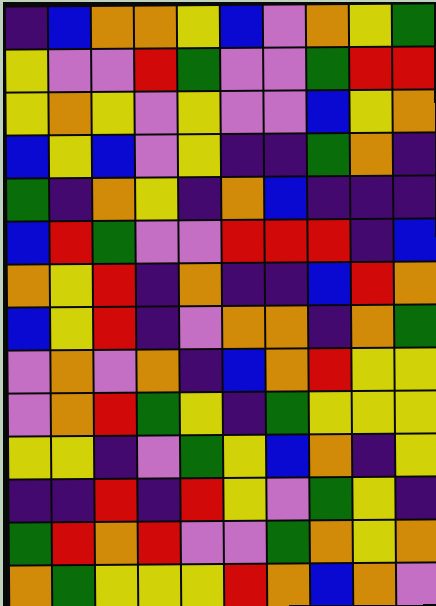[["indigo", "blue", "orange", "orange", "yellow", "blue", "violet", "orange", "yellow", "green"], ["yellow", "violet", "violet", "red", "green", "violet", "violet", "green", "red", "red"], ["yellow", "orange", "yellow", "violet", "yellow", "violet", "violet", "blue", "yellow", "orange"], ["blue", "yellow", "blue", "violet", "yellow", "indigo", "indigo", "green", "orange", "indigo"], ["green", "indigo", "orange", "yellow", "indigo", "orange", "blue", "indigo", "indigo", "indigo"], ["blue", "red", "green", "violet", "violet", "red", "red", "red", "indigo", "blue"], ["orange", "yellow", "red", "indigo", "orange", "indigo", "indigo", "blue", "red", "orange"], ["blue", "yellow", "red", "indigo", "violet", "orange", "orange", "indigo", "orange", "green"], ["violet", "orange", "violet", "orange", "indigo", "blue", "orange", "red", "yellow", "yellow"], ["violet", "orange", "red", "green", "yellow", "indigo", "green", "yellow", "yellow", "yellow"], ["yellow", "yellow", "indigo", "violet", "green", "yellow", "blue", "orange", "indigo", "yellow"], ["indigo", "indigo", "red", "indigo", "red", "yellow", "violet", "green", "yellow", "indigo"], ["green", "red", "orange", "red", "violet", "violet", "green", "orange", "yellow", "orange"], ["orange", "green", "yellow", "yellow", "yellow", "red", "orange", "blue", "orange", "violet"]]